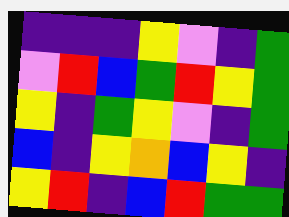[["indigo", "indigo", "indigo", "yellow", "violet", "indigo", "green"], ["violet", "red", "blue", "green", "red", "yellow", "green"], ["yellow", "indigo", "green", "yellow", "violet", "indigo", "green"], ["blue", "indigo", "yellow", "orange", "blue", "yellow", "indigo"], ["yellow", "red", "indigo", "blue", "red", "green", "green"]]